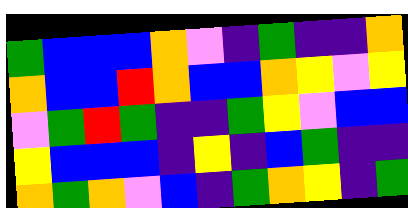[["green", "blue", "blue", "blue", "orange", "violet", "indigo", "green", "indigo", "indigo", "orange"], ["orange", "blue", "blue", "red", "orange", "blue", "blue", "orange", "yellow", "violet", "yellow"], ["violet", "green", "red", "green", "indigo", "indigo", "green", "yellow", "violet", "blue", "blue"], ["yellow", "blue", "blue", "blue", "indigo", "yellow", "indigo", "blue", "green", "indigo", "indigo"], ["orange", "green", "orange", "violet", "blue", "indigo", "green", "orange", "yellow", "indigo", "green"]]